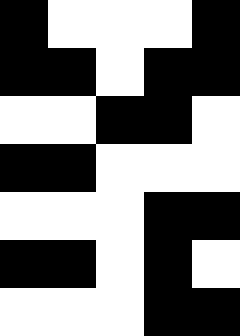[["black", "white", "white", "white", "black"], ["black", "black", "white", "black", "black"], ["white", "white", "black", "black", "white"], ["black", "black", "white", "white", "white"], ["white", "white", "white", "black", "black"], ["black", "black", "white", "black", "white"], ["white", "white", "white", "black", "black"]]